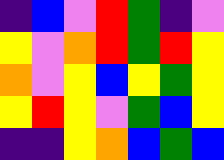[["indigo", "blue", "violet", "red", "green", "indigo", "violet"], ["yellow", "violet", "orange", "red", "green", "red", "yellow"], ["orange", "violet", "yellow", "blue", "yellow", "green", "yellow"], ["yellow", "red", "yellow", "violet", "green", "blue", "yellow"], ["indigo", "indigo", "yellow", "orange", "blue", "green", "blue"]]